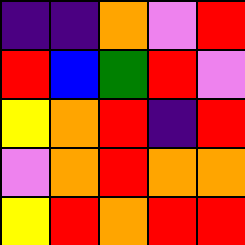[["indigo", "indigo", "orange", "violet", "red"], ["red", "blue", "green", "red", "violet"], ["yellow", "orange", "red", "indigo", "red"], ["violet", "orange", "red", "orange", "orange"], ["yellow", "red", "orange", "red", "red"]]